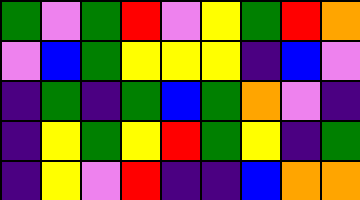[["green", "violet", "green", "red", "violet", "yellow", "green", "red", "orange"], ["violet", "blue", "green", "yellow", "yellow", "yellow", "indigo", "blue", "violet"], ["indigo", "green", "indigo", "green", "blue", "green", "orange", "violet", "indigo"], ["indigo", "yellow", "green", "yellow", "red", "green", "yellow", "indigo", "green"], ["indigo", "yellow", "violet", "red", "indigo", "indigo", "blue", "orange", "orange"]]